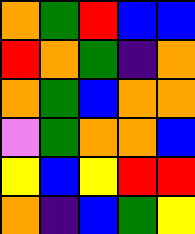[["orange", "green", "red", "blue", "blue"], ["red", "orange", "green", "indigo", "orange"], ["orange", "green", "blue", "orange", "orange"], ["violet", "green", "orange", "orange", "blue"], ["yellow", "blue", "yellow", "red", "red"], ["orange", "indigo", "blue", "green", "yellow"]]